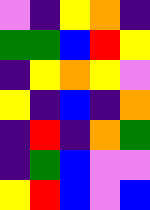[["violet", "indigo", "yellow", "orange", "indigo"], ["green", "green", "blue", "red", "yellow"], ["indigo", "yellow", "orange", "yellow", "violet"], ["yellow", "indigo", "blue", "indigo", "orange"], ["indigo", "red", "indigo", "orange", "green"], ["indigo", "green", "blue", "violet", "violet"], ["yellow", "red", "blue", "violet", "blue"]]